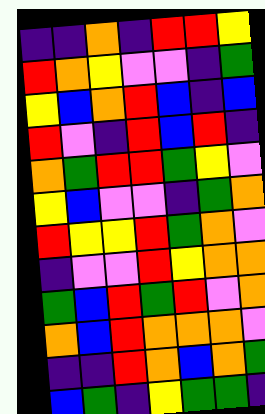[["indigo", "indigo", "orange", "indigo", "red", "red", "yellow"], ["red", "orange", "yellow", "violet", "violet", "indigo", "green"], ["yellow", "blue", "orange", "red", "blue", "indigo", "blue"], ["red", "violet", "indigo", "red", "blue", "red", "indigo"], ["orange", "green", "red", "red", "green", "yellow", "violet"], ["yellow", "blue", "violet", "violet", "indigo", "green", "orange"], ["red", "yellow", "yellow", "red", "green", "orange", "violet"], ["indigo", "violet", "violet", "red", "yellow", "orange", "orange"], ["green", "blue", "red", "green", "red", "violet", "orange"], ["orange", "blue", "red", "orange", "orange", "orange", "violet"], ["indigo", "indigo", "red", "orange", "blue", "orange", "green"], ["blue", "green", "indigo", "yellow", "green", "green", "indigo"]]